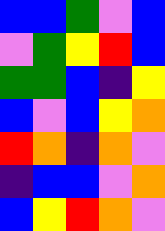[["blue", "blue", "green", "violet", "blue"], ["violet", "green", "yellow", "red", "blue"], ["green", "green", "blue", "indigo", "yellow"], ["blue", "violet", "blue", "yellow", "orange"], ["red", "orange", "indigo", "orange", "violet"], ["indigo", "blue", "blue", "violet", "orange"], ["blue", "yellow", "red", "orange", "violet"]]